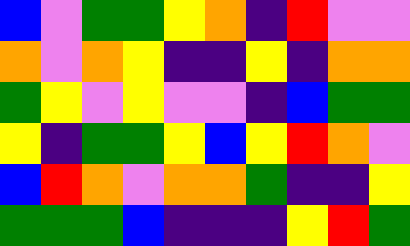[["blue", "violet", "green", "green", "yellow", "orange", "indigo", "red", "violet", "violet"], ["orange", "violet", "orange", "yellow", "indigo", "indigo", "yellow", "indigo", "orange", "orange"], ["green", "yellow", "violet", "yellow", "violet", "violet", "indigo", "blue", "green", "green"], ["yellow", "indigo", "green", "green", "yellow", "blue", "yellow", "red", "orange", "violet"], ["blue", "red", "orange", "violet", "orange", "orange", "green", "indigo", "indigo", "yellow"], ["green", "green", "green", "blue", "indigo", "indigo", "indigo", "yellow", "red", "green"]]